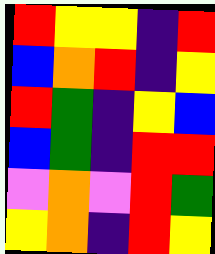[["red", "yellow", "yellow", "indigo", "red"], ["blue", "orange", "red", "indigo", "yellow"], ["red", "green", "indigo", "yellow", "blue"], ["blue", "green", "indigo", "red", "red"], ["violet", "orange", "violet", "red", "green"], ["yellow", "orange", "indigo", "red", "yellow"]]